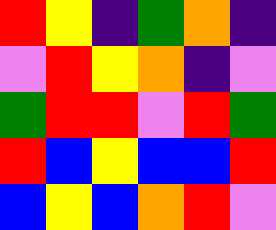[["red", "yellow", "indigo", "green", "orange", "indigo"], ["violet", "red", "yellow", "orange", "indigo", "violet"], ["green", "red", "red", "violet", "red", "green"], ["red", "blue", "yellow", "blue", "blue", "red"], ["blue", "yellow", "blue", "orange", "red", "violet"]]